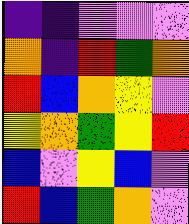[["indigo", "indigo", "violet", "violet", "violet"], ["orange", "indigo", "red", "green", "orange"], ["red", "blue", "orange", "yellow", "violet"], ["yellow", "orange", "green", "yellow", "red"], ["blue", "violet", "yellow", "blue", "violet"], ["red", "blue", "green", "orange", "violet"]]